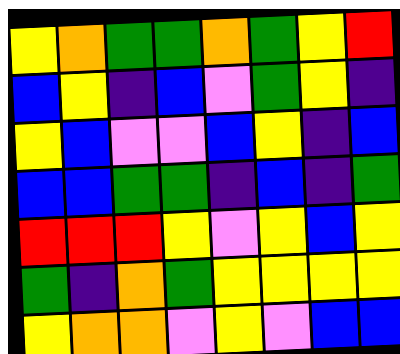[["yellow", "orange", "green", "green", "orange", "green", "yellow", "red"], ["blue", "yellow", "indigo", "blue", "violet", "green", "yellow", "indigo"], ["yellow", "blue", "violet", "violet", "blue", "yellow", "indigo", "blue"], ["blue", "blue", "green", "green", "indigo", "blue", "indigo", "green"], ["red", "red", "red", "yellow", "violet", "yellow", "blue", "yellow"], ["green", "indigo", "orange", "green", "yellow", "yellow", "yellow", "yellow"], ["yellow", "orange", "orange", "violet", "yellow", "violet", "blue", "blue"]]